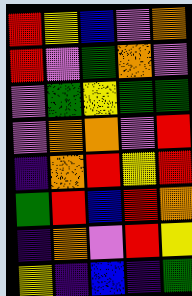[["red", "yellow", "blue", "violet", "orange"], ["red", "violet", "green", "orange", "violet"], ["violet", "green", "yellow", "green", "green"], ["violet", "orange", "orange", "violet", "red"], ["indigo", "orange", "red", "yellow", "red"], ["green", "red", "blue", "red", "orange"], ["indigo", "orange", "violet", "red", "yellow"], ["yellow", "indigo", "blue", "indigo", "green"]]